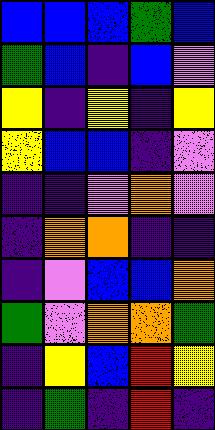[["blue", "blue", "blue", "green", "blue"], ["green", "blue", "indigo", "blue", "violet"], ["yellow", "indigo", "yellow", "indigo", "yellow"], ["yellow", "blue", "blue", "indigo", "violet"], ["indigo", "indigo", "violet", "orange", "violet"], ["indigo", "orange", "orange", "indigo", "indigo"], ["indigo", "violet", "blue", "blue", "orange"], ["green", "violet", "orange", "orange", "green"], ["indigo", "yellow", "blue", "red", "yellow"], ["indigo", "green", "indigo", "red", "indigo"]]